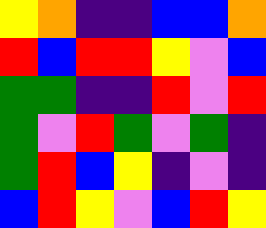[["yellow", "orange", "indigo", "indigo", "blue", "blue", "orange"], ["red", "blue", "red", "red", "yellow", "violet", "blue"], ["green", "green", "indigo", "indigo", "red", "violet", "red"], ["green", "violet", "red", "green", "violet", "green", "indigo"], ["green", "red", "blue", "yellow", "indigo", "violet", "indigo"], ["blue", "red", "yellow", "violet", "blue", "red", "yellow"]]